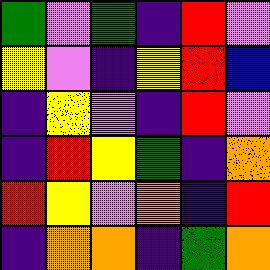[["green", "violet", "green", "indigo", "red", "violet"], ["yellow", "violet", "indigo", "yellow", "red", "blue"], ["indigo", "yellow", "violet", "indigo", "red", "violet"], ["indigo", "red", "yellow", "green", "indigo", "orange"], ["red", "yellow", "violet", "orange", "indigo", "red"], ["indigo", "orange", "orange", "indigo", "green", "orange"]]